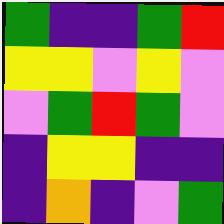[["green", "indigo", "indigo", "green", "red"], ["yellow", "yellow", "violet", "yellow", "violet"], ["violet", "green", "red", "green", "violet"], ["indigo", "yellow", "yellow", "indigo", "indigo"], ["indigo", "orange", "indigo", "violet", "green"]]